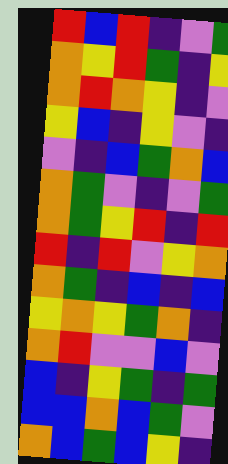[["red", "blue", "red", "indigo", "violet", "green"], ["orange", "yellow", "red", "green", "indigo", "yellow"], ["orange", "red", "orange", "yellow", "indigo", "violet"], ["yellow", "blue", "indigo", "yellow", "violet", "indigo"], ["violet", "indigo", "blue", "green", "orange", "blue"], ["orange", "green", "violet", "indigo", "violet", "green"], ["orange", "green", "yellow", "red", "indigo", "red"], ["red", "indigo", "red", "violet", "yellow", "orange"], ["orange", "green", "indigo", "blue", "indigo", "blue"], ["yellow", "orange", "yellow", "green", "orange", "indigo"], ["orange", "red", "violet", "violet", "blue", "violet"], ["blue", "indigo", "yellow", "green", "indigo", "green"], ["blue", "blue", "orange", "blue", "green", "violet"], ["orange", "blue", "green", "blue", "yellow", "indigo"]]